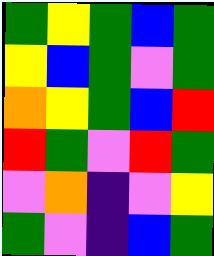[["green", "yellow", "green", "blue", "green"], ["yellow", "blue", "green", "violet", "green"], ["orange", "yellow", "green", "blue", "red"], ["red", "green", "violet", "red", "green"], ["violet", "orange", "indigo", "violet", "yellow"], ["green", "violet", "indigo", "blue", "green"]]